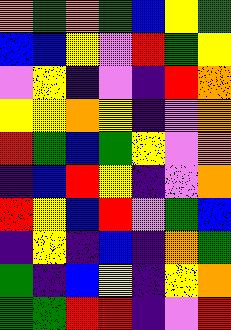[["orange", "green", "orange", "green", "blue", "yellow", "green"], ["blue", "blue", "yellow", "violet", "red", "green", "yellow"], ["violet", "yellow", "indigo", "violet", "indigo", "red", "orange"], ["yellow", "yellow", "orange", "yellow", "indigo", "violet", "orange"], ["red", "green", "blue", "green", "yellow", "violet", "orange"], ["indigo", "blue", "red", "yellow", "indigo", "violet", "orange"], ["red", "yellow", "blue", "red", "violet", "green", "blue"], ["indigo", "yellow", "indigo", "blue", "indigo", "orange", "green"], ["green", "indigo", "blue", "yellow", "indigo", "yellow", "orange"], ["green", "green", "red", "red", "indigo", "violet", "red"]]